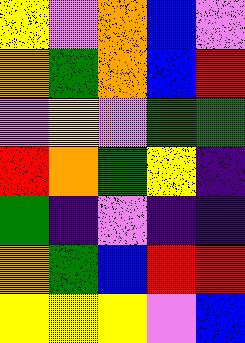[["yellow", "violet", "orange", "blue", "violet"], ["orange", "green", "orange", "blue", "red"], ["violet", "yellow", "violet", "green", "green"], ["red", "orange", "green", "yellow", "indigo"], ["green", "indigo", "violet", "indigo", "indigo"], ["orange", "green", "blue", "red", "red"], ["yellow", "yellow", "yellow", "violet", "blue"]]